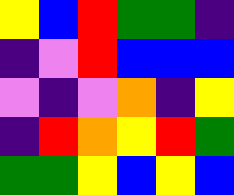[["yellow", "blue", "red", "green", "green", "indigo"], ["indigo", "violet", "red", "blue", "blue", "blue"], ["violet", "indigo", "violet", "orange", "indigo", "yellow"], ["indigo", "red", "orange", "yellow", "red", "green"], ["green", "green", "yellow", "blue", "yellow", "blue"]]